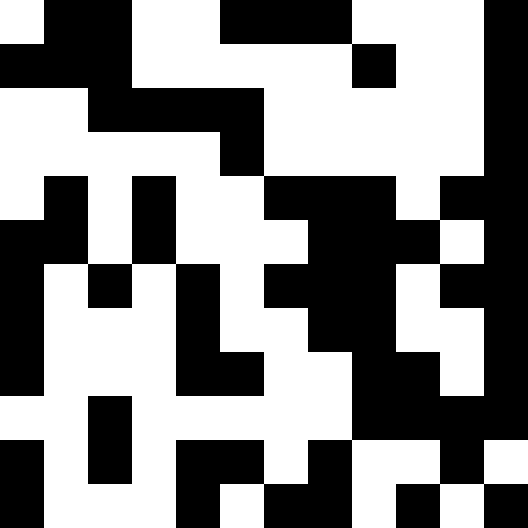[["white", "black", "black", "white", "white", "black", "black", "black", "white", "white", "white", "black"], ["black", "black", "black", "white", "white", "white", "white", "white", "black", "white", "white", "black"], ["white", "white", "black", "black", "black", "black", "white", "white", "white", "white", "white", "black"], ["white", "white", "white", "white", "white", "black", "white", "white", "white", "white", "white", "black"], ["white", "black", "white", "black", "white", "white", "black", "black", "black", "white", "black", "black"], ["black", "black", "white", "black", "white", "white", "white", "black", "black", "black", "white", "black"], ["black", "white", "black", "white", "black", "white", "black", "black", "black", "white", "black", "black"], ["black", "white", "white", "white", "black", "white", "white", "black", "black", "white", "white", "black"], ["black", "white", "white", "white", "black", "black", "white", "white", "black", "black", "white", "black"], ["white", "white", "black", "white", "white", "white", "white", "white", "black", "black", "black", "black"], ["black", "white", "black", "white", "black", "black", "white", "black", "white", "white", "black", "white"], ["black", "white", "white", "white", "black", "white", "black", "black", "white", "black", "white", "black"]]